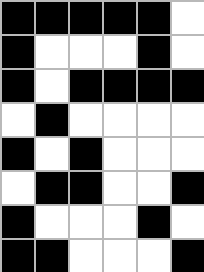[["black", "black", "black", "black", "black", "white"], ["black", "white", "white", "white", "black", "white"], ["black", "white", "black", "black", "black", "black"], ["white", "black", "white", "white", "white", "white"], ["black", "white", "black", "white", "white", "white"], ["white", "black", "black", "white", "white", "black"], ["black", "white", "white", "white", "black", "white"], ["black", "black", "white", "white", "white", "black"]]